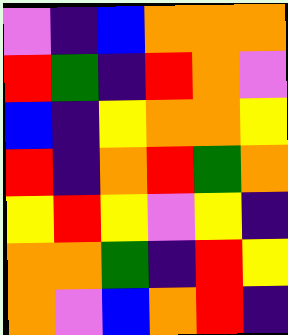[["violet", "indigo", "blue", "orange", "orange", "orange"], ["red", "green", "indigo", "red", "orange", "violet"], ["blue", "indigo", "yellow", "orange", "orange", "yellow"], ["red", "indigo", "orange", "red", "green", "orange"], ["yellow", "red", "yellow", "violet", "yellow", "indigo"], ["orange", "orange", "green", "indigo", "red", "yellow"], ["orange", "violet", "blue", "orange", "red", "indigo"]]